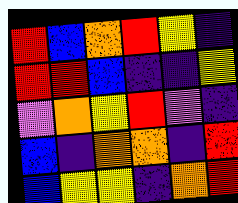[["red", "blue", "orange", "red", "yellow", "indigo"], ["red", "red", "blue", "indigo", "indigo", "yellow"], ["violet", "orange", "yellow", "red", "violet", "indigo"], ["blue", "indigo", "orange", "orange", "indigo", "red"], ["blue", "yellow", "yellow", "indigo", "orange", "red"]]